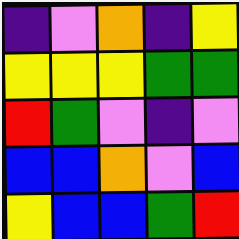[["indigo", "violet", "orange", "indigo", "yellow"], ["yellow", "yellow", "yellow", "green", "green"], ["red", "green", "violet", "indigo", "violet"], ["blue", "blue", "orange", "violet", "blue"], ["yellow", "blue", "blue", "green", "red"]]